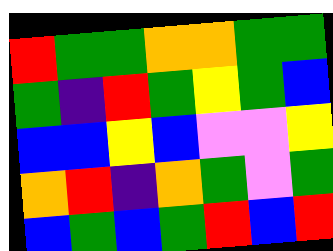[["red", "green", "green", "orange", "orange", "green", "green"], ["green", "indigo", "red", "green", "yellow", "green", "blue"], ["blue", "blue", "yellow", "blue", "violet", "violet", "yellow"], ["orange", "red", "indigo", "orange", "green", "violet", "green"], ["blue", "green", "blue", "green", "red", "blue", "red"]]